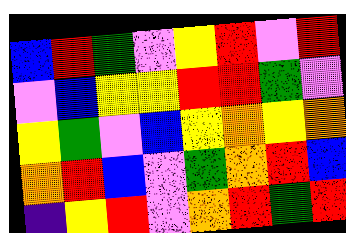[["blue", "red", "green", "violet", "yellow", "red", "violet", "red"], ["violet", "blue", "yellow", "yellow", "red", "red", "green", "violet"], ["yellow", "green", "violet", "blue", "yellow", "orange", "yellow", "orange"], ["orange", "red", "blue", "violet", "green", "orange", "red", "blue"], ["indigo", "yellow", "red", "violet", "orange", "red", "green", "red"]]